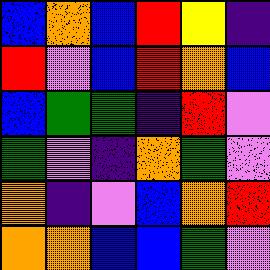[["blue", "orange", "blue", "red", "yellow", "indigo"], ["red", "violet", "blue", "red", "orange", "blue"], ["blue", "green", "green", "indigo", "red", "violet"], ["green", "violet", "indigo", "orange", "green", "violet"], ["orange", "indigo", "violet", "blue", "orange", "red"], ["orange", "orange", "blue", "blue", "green", "violet"]]